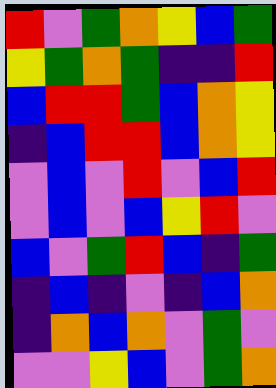[["red", "violet", "green", "orange", "yellow", "blue", "green"], ["yellow", "green", "orange", "green", "indigo", "indigo", "red"], ["blue", "red", "red", "green", "blue", "orange", "yellow"], ["indigo", "blue", "red", "red", "blue", "orange", "yellow"], ["violet", "blue", "violet", "red", "violet", "blue", "red"], ["violet", "blue", "violet", "blue", "yellow", "red", "violet"], ["blue", "violet", "green", "red", "blue", "indigo", "green"], ["indigo", "blue", "indigo", "violet", "indigo", "blue", "orange"], ["indigo", "orange", "blue", "orange", "violet", "green", "violet"], ["violet", "violet", "yellow", "blue", "violet", "green", "orange"]]